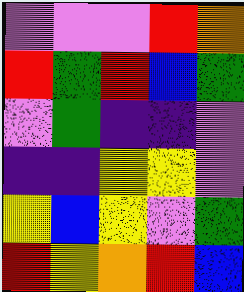[["violet", "violet", "violet", "red", "orange"], ["red", "green", "red", "blue", "green"], ["violet", "green", "indigo", "indigo", "violet"], ["indigo", "indigo", "yellow", "yellow", "violet"], ["yellow", "blue", "yellow", "violet", "green"], ["red", "yellow", "orange", "red", "blue"]]